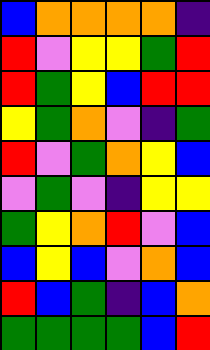[["blue", "orange", "orange", "orange", "orange", "indigo"], ["red", "violet", "yellow", "yellow", "green", "red"], ["red", "green", "yellow", "blue", "red", "red"], ["yellow", "green", "orange", "violet", "indigo", "green"], ["red", "violet", "green", "orange", "yellow", "blue"], ["violet", "green", "violet", "indigo", "yellow", "yellow"], ["green", "yellow", "orange", "red", "violet", "blue"], ["blue", "yellow", "blue", "violet", "orange", "blue"], ["red", "blue", "green", "indigo", "blue", "orange"], ["green", "green", "green", "green", "blue", "red"]]